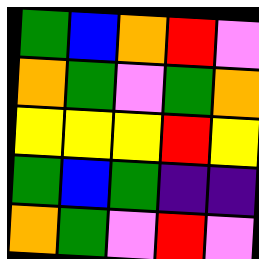[["green", "blue", "orange", "red", "violet"], ["orange", "green", "violet", "green", "orange"], ["yellow", "yellow", "yellow", "red", "yellow"], ["green", "blue", "green", "indigo", "indigo"], ["orange", "green", "violet", "red", "violet"]]